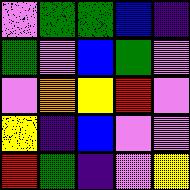[["violet", "green", "green", "blue", "indigo"], ["green", "violet", "blue", "green", "violet"], ["violet", "orange", "yellow", "red", "violet"], ["yellow", "indigo", "blue", "violet", "violet"], ["red", "green", "indigo", "violet", "yellow"]]